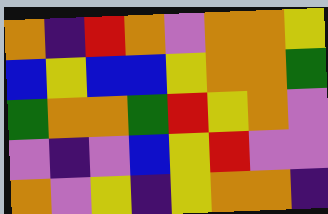[["orange", "indigo", "red", "orange", "violet", "orange", "orange", "yellow"], ["blue", "yellow", "blue", "blue", "yellow", "orange", "orange", "green"], ["green", "orange", "orange", "green", "red", "yellow", "orange", "violet"], ["violet", "indigo", "violet", "blue", "yellow", "red", "violet", "violet"], ["orange", "violet", "yellow", "indigo", "yellow", "orange", "orange", "indigo"]]